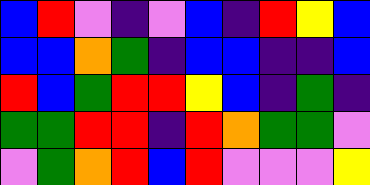[["blue", "red", "violet", "indigo", "violet", "blue", "indigo", "red", "yellow", "blue"], ["blue", "blue", "orange", "green", "indigo", "blue", "blue", "indigo", "indigo", "blue"], ["red", "blue", "green", "red", "red", "yellow", "blue", "indigo", "green", "indigo"], ["green", "green", "red", "red", "indigo", "red", "orange", "green", "green", "violet"], ["violet", "green", "orange", "red", "blue", "red", "violet", "violet", "violet", "yellow"]]